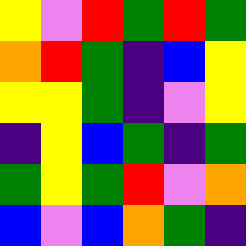[["yellow", "violet", "red", "green", "red", "green"], ["orange", "red", "green", "indigo", "blue", "yellow"], ["yellow", "yellow", "green", "indigo", "violet", "yellow"], ["indigo", "yellow", "blue", "green", "indigo", "green"], ["green", "yellow", "green", "red", "violet", "orange"], ["blue", "violet", "blue", "orange", "green", "indigo"]]